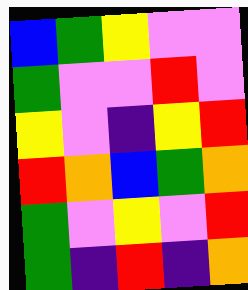[["blue", "green", "yellow", "violet", "violet"], ["green", "violet", "violet", "red", "violet"], ["yellow", "violet", "indigo", "yellow", "red"], ["red", "orange", "blue", "green", "orange"], ["green", "violet", "yellow", "violet", "red"], ["green", "indigo", "red", "indigo", "orange"]]